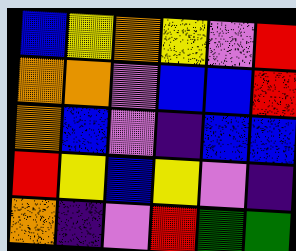[["blue", "yellow", "orange", "yellow", "violet", "red"], ["orange", "orange", "violet", "blue", "blue", "red"], ["orange", "blue", "violet", "indigo", "blue", "blue"], ["red", "yellow", "blue", "yellow", "violet", "indigo"], ["orange", "indigo", "violet", "red", "green", "green"]]